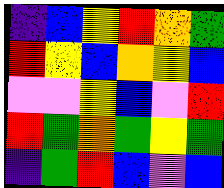[["indigo", "blue", "yellow", "red", "orange", "green"], ["red", "yellow", "blue", "orange", "yellow", "blue"], ["violet", "violet", "yellow", "blue", "violet", "red"], ["red", "green", "orange", "green", "yellow", "green"], ["indigo", "green", "red", "blue", "violet", "blue"]]